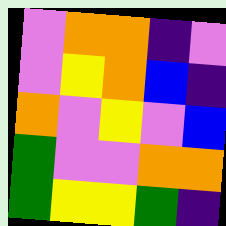[["violet", "orange", "orange", "indigo", "violet"], ["violet", "yellow", "orange", "blue", "indigo"], ["orange", "violet", "yellow", "violet", "blue"], ["green", "violet", "violet", "orange", "orange"], ["green", "yellow", "yellow", "green", "indigo"]]